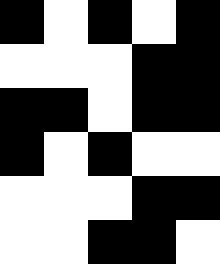[["black", "white", "black", "white", "black"], ["white", "white", "white", "black", "black"], ["black", "black", "white", "black", "black"], ["black", "white", "black", "white", "white"], ["white", "white", "white", "black", "black"], ["white", "white", "black", "black", "white"]]